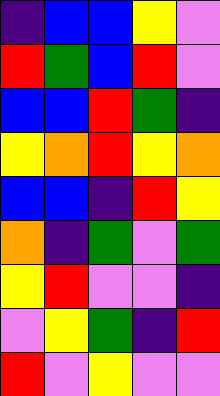[["indigo", "blue", "blue", "yellow", "violet"], ["red", "green", "blue", "red", "violet"], ["blue", "blue", "red", "green", "indigo"], ["yellow", "orange", "red", "yellow", "orange"], ["blue", "blue", "indigo", "red", "yellow"], ["orange", "indigo", "green", "violet", "green"], ["yellow", "red", "violet", "violet", "indigo"], ["violet", "yellow", "green", "indigo", "red"], ["red", "violet", "yellow", "violet", "violet"]]